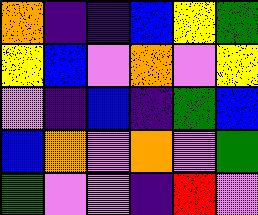[["orange", "indigo", "indigo", "blue", "yellow", "green"], ["yellow", "blue", "violet", "orange", "violet", "yellow"], ["violet", "indigo", "blue", "indigo", "green", "blue"], ["blue", "orange", "violet", "orange", "violet", "green"], ["green", "violet", "violet", "indigo", "red", "violet"]]